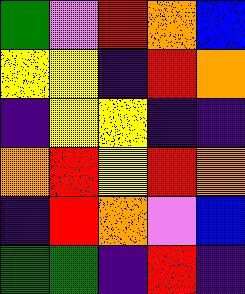[["green", "violet", "red", "orange", "blue"], ["yellow", "yellow", "indigo", "red", "orange"], ["indigo", "yellow", "yellow", "indigo", "indigo"], ["orange", "red", "yellow", "red", "orange"], ["indigo", "red", "orange", "violet", "blue"], ["green", "green", "indigo", "red", "indigo"]]